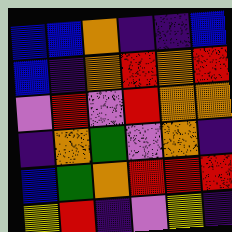[["blue", "blue", "orange", "indigo", "indigo", "blue"], ["blue", "indigo", "orange", "red", "orange", "red"], ["violet", "red", "violet", "red", "orange", "orange"], ["indigo", "orange", "green", "violet", "orange", "indigo"], ["blue", "green", "orange", "red", "red", "red"], ["yellow", "red", "indigo", "violet", "yellow", "indigo"]]